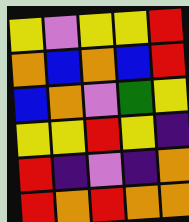[["yellow", "violet", "yellow", "yellow", "red"], ["orange", "blue", "orange", "blue", "red"], ["blue", "orange", "violet", "green", "yellow"], ["yellow", "yellow", "red", "yellow", "indigo"], ["red", "indigo", "violet", "indigo", "orange"], ["red", "orange", "red", "orange", "orange"]]